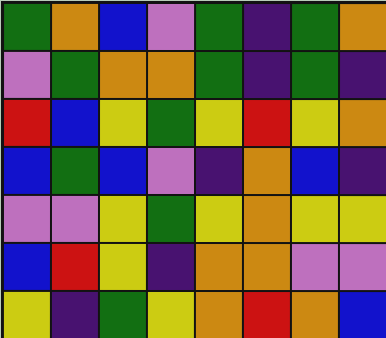[["green", "orange", "blue", "violet", "green", "indigo", "green", "orange"], ["violet", "green", "orange", "orange", "green", "indigo", "green", "indigo"], ["red", "blue", "yellow", "green", "yellow", "red", "yellow", "orange"], ["blue", "green", "blue", "violet", "indigo", "orange", "blue", "indigo"], ["violet", "violet", "yellow", "green", "yellow", "orange", "yellow", "yellow"], ["blue", "red", "yellow", "indigo", "orange", "orange", "violet", "violet"], ["yellow", "indigo", "green", "yellow", "orange", "red", "orange", "blue"]]